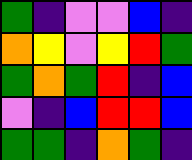[["green", "indigo", "violet", "violet", "blue", "indigo"], ["orange", "yellow", "violet", "yellow", "red", "green"], ["green", "orange", "green", "red", "indigo", "blue"], ["violet", "indigo", "blue", "red", "red", "blue"], ["green", "green", "indigo", "orange", "green", "indigo"]]